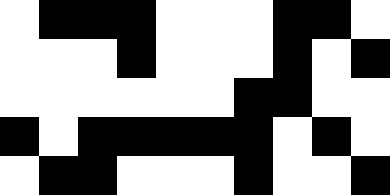[["white", "black", "black", "black", "white", "white", "white", "black", "black", "white"], ["white", "white", "white", "black", "white", "white", "white", "black", "white", "black"], ["white", "white", "white", "white", "white", "white", "black", "black", "white", "white"], ["black", "white", "black", "black", "black", "black", "black", "white", "black", "white"], ["white", "black", "black", "white", "white", "white", "black", "white", "white", "black"]]